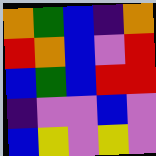[["orange", "green", "blue", "indigo", "orange"], ["red", "orange", "blue", "violet", "red"], ["blue", "green", "blue", "red", "red"], ["indigo", "violet", "violet", "blue", "violet"], ["blue", "yellow", "violet", "yellow", "violet"]]